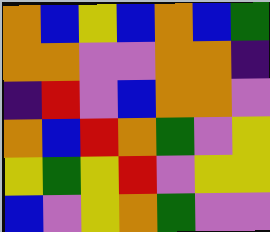[["orange", "blue", "yellow", "blue", "orange", "blue", "green"], ["orange", "orange", "violet", "violet", "orange", "orange", "indigo"], ["indigo", "red", "violet", "blue", "orange", "orange", "violet"], ["orange", "blue", "red", "orange", "green", "violet", "yellow"], ["yellow", "green", "yellow", "red", "violet", "yellow", "yellow"], ["blue", "violet", "yellow", "orange", "green", "violet", "violet"]]